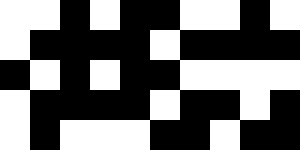[["white", "white", "black", "white", "black", "black", "white", "white", "black", "white"], ["white", "black", "black", "black", "black", "white", "black", "black", "black", "black"], ["black", "white", "black", "white", "black", "black", "white", "white", "white", "white"], ["white", "black", "black", "black", "black", "white", "black", "black", "white", "black"], ["white", "black", "white", "white", "white", "black", "black", "white", "black", "black"]]